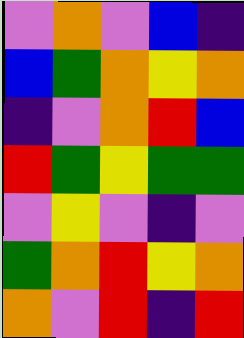[["violet", "orange", "violet", "blue", "indigo"], ["blue", "green", "orange", "yellow", "orange"], ["indigo", "violet", "orange", "red", "blue"], ["red", "green", "yellow", "green", "green"], ["violet", "yellow", "violet", "indigo", "violet"], ["green", "orange", "red", "yellow", "orange"], ["orange", "violet", "red", "indigo", "red"]]